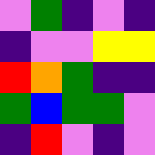[["violet", "green", "indigo", "violet", "indigo"], ["indigo", "violet", "violet", "yellow", "yellow"], ["red", "orange", "green", "indigo", "indigo"], ["green", "blue", "green", "green", "violet"], ["indigo", "red", "violet", "indigo", "violet"]]